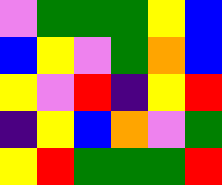[["violet", "green", "green", "green", "yellow", "blue"], ["blue", "yellow", "violet", "green", "orange", "blue"], ["yellow", "violet", "red", "indigo", "yellow", "red"], ["indigo", "yellow", "blue", "orange", "violet", "green"], ["yellow", "red", "green", "green", "green", "red"]]